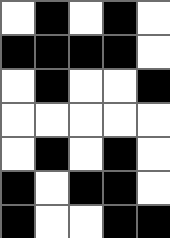[["white", "black", "white", "black", "white"], ["black", "black", "black", "black", "white"], ["white", "black", "white", "white", "black"], ["white", "white", "white", "white", "white"], ["white", "black", "white", "black", "white"], ["black", "white", "black", "black", "white"], ["black", "white", "white", "black", "black"]]